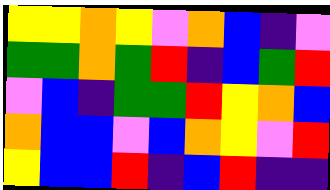[["yellow", "yellow", "orange", "yellow", "violet", "orange", "blue", "indigo", "violet"], ["green", "green", "orange", "green", "red", "indigo", "blue", "green", "red"], ["violet", "blue", "indigo", "green", "green", "red", "yellow", "orange", "blue"], ["orange", "blue", "blue", "violet", "blue", "orange", "yellow", "violet", "red"], ["yellow", "blue", "blue", "red", "indigo", "blue", "red", "indigo", "indigo"]]